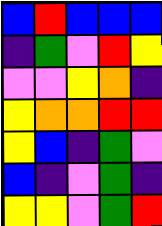[["blue", "red", "blue", "blue", "blue"], ["indigo", "green", "violet", "red", "yellow"], ["violet", "violet", "yellow", "orange", "indigo"], ["yellow", "orange", "orange", "red", "red"], ["yellow", "blue", "indigo", "green", "violet"], ["blue", "indigo", "violet", "green", "indigo"], ["yellow", "yellow", "violet", "green", "red"]]